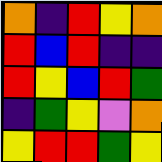[["orange", "indigo", "red", "yellow", "orange"], ["red", "blue", "red", "indigo", "indigo"], ["red", "yellow", "blue", "red", "green"], ["indigo", "green", "yellow", "violet", "orange"], ["yellow", "red", "red", "green", "yellow"]]